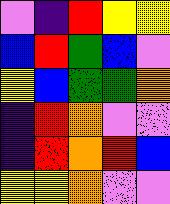[["violet", "indigo", "red", "yellow", "yellow"], ["blue", "red", "green", "blue", "violet"], ["yellow", "blue", "green", "green", "orange"], ["indigo", "red", "orange", "violet", "violet"], ["indigo", "red", "orange", "red", "blue"], ["yellow", "yellow", "orange", "violet", "violet"]]